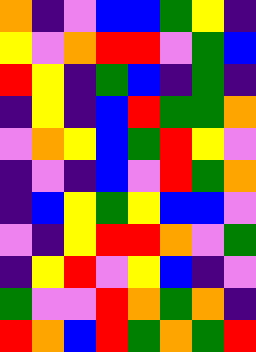[["orange", "indigo", "violet", "blue", "blue", "green", "yellow", "indigo"], ["yellow", "violet", "orange", "red", "red", "violet", "green", "blue"], ["red", "yellow", "indigo", "green", "blue", "indigo", "green", "indigo"], ["indigo", "yellow", "indigo", "blue", "red", "green", "green", "orange"], ["violet", "orange", "yellow", "blue", "green", "red", "yellow", "violet"], ["indigo", "violet", "indigo", "blue", "violet", "red", "green", "orange"], ["indigo", "blue", "yellow", "green", "yellow", "blue", "blue", "violet"], ["violet", "indigo", "yellow", "red", "red", "orange", "violet", "green"], ["indigo", "yellow", "red", "violet", "yellow", "blue", "indigo", "violet"], ["green", "violet", "violet", "red", "orange", "green", "orange", "indigo"], ["red", "orange", "blue", "red", "green", "orange", "green", "red"]]